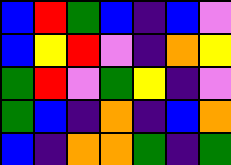[["blue", "red", "green", "blue", "indigo", "blue", "violet"], ["blue", "yellow", "red", "violet", "indigo", "orange", "yellow"], ["green", "red", "violet", "green", "yellow", "indigo", "violet"], ["green", "blue", "indigo", "orange", "indigo", "blue", "orange"], ["blue", "indigo", "orange", "orange", "green", "indigo", "green"]]